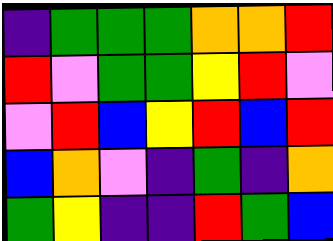[["indigo", "green", "green", "green", "orange", "orange", "red"], ["red", "violet", "green", "green", "yellow", "red", "violet"], ["violet", "red", "blue", "yellow", "red", "blue", "red"], ["blue", "orange", "violet", "indigo", "green", "indigo", "orange"], ["green", "yellow", "indigo", "indigo", "red", "green", "blue"]]